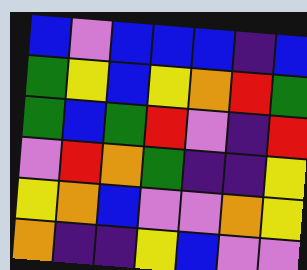[["blue", "violet", "blue", "blue", "blue", "indigo", "blue"], ["green", "yellow", "blue", "yellow", "orange", "red", "green"], ["green", "blue", "green", "red", "violet", "indigo", "red"], ["violet", "red", "orange", "green", "indigo", "indigo", "yellow"], ["yellow", "orange", "blue", "violet", "violet", "orange", "yellow"], ["orange", "indigo", "indigo", "yellow", "blue", "violet", "violet"]]